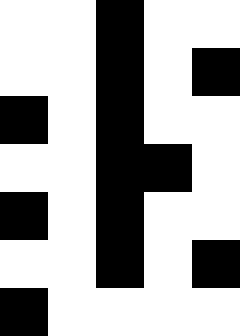[["white", "white", "black", "white", "white"], ["white", "white", "black", "white", "black"], ["black", "white", "black", "white", "white"], ["white", "white", "black", "black", "white"], ["black", "white", "black", "white", "white"], ["white", "white", "black", "white", "black"], ["black", "white", "white", "white", "white"]]